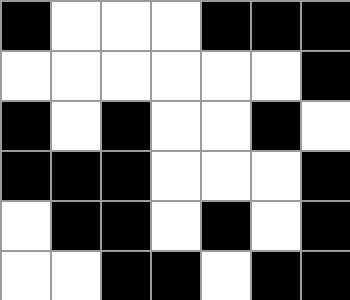[["black", "white", "white", "white", "black", "black", "black"], ["white", "white", "white", "white", "white", "white", "black"], ["black", "white", "black", "white", "white", "black", "white"], ["black", "black", "black", "white", "white", "white", "black"], ["white", "black", "black", "white", "black", "white", "black"], ["white", "white", "black", "black", "white", "black", "black"]]